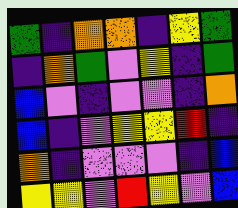[["green", "indigo", "orange", "orange", "indigo", "yellow", "green"], ["indigo", "orange", "green", "violet", "yellow", "indigo", "green"], ["blue", "violet", "indigo", "violet", "violet", "indigo", "orange"], ["blue", "indigo", "violet", "yellow", "yellow", "red", "indigo"], ["orange", "indigo", "violet", "violet", "violet", "indigo", "blue"], ["yellow", "yellow", "violet", "red", "yellow", "violet", "blue"]]